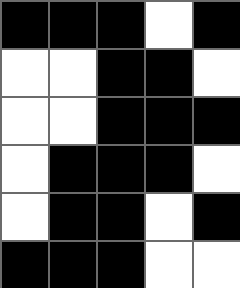[["black", "black", "black", "white", "black"], ["white", "white", "black", "black", "white"], ["white", "white", "black", "black", "black"], ["white", "black", "black", "black", "white"], ["white", "black", "black", "white", "black"], ["black", "black", "black", "white", "white"]]